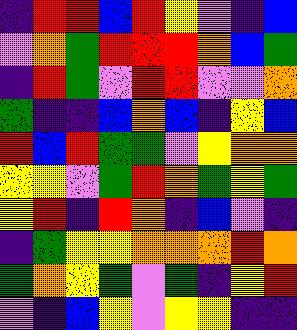[["indigo", "red", "red", "blue", "red", "yellow", "violet", "indigo", "blue"], ["violet", "orange", "green", "red", "red", "red", "orange", "blue", "green"], ["indigo", "red", "green", "violet", "red", "red", "violet", "violet", "orange"], ["green", "indigo", "indigo", "blue", "orange", "blue", "indigo", "yellow", "blue"], ["red", "blue", "red", "green", "green", "violet", "yellow", "orange", "orange"], ["yellow", "yellow", "violet", "green", "red", "orange", "green", "yellow", "green"], ["yellow", "red", "indigo", "red", "orange", "indigo", "blue", "violet", "indigo"], ["indigo", "green", "yellow", "yellow", "orange", "orange", "orange", "red", "orange"], ["green", "orange", "yellow", "green", "violet", "green", "indigo", "yellow", "red"], ["violet", "indigo", "blue", "yellow", "violet", "yellow", "yellow", "indigo", "indigo"]]